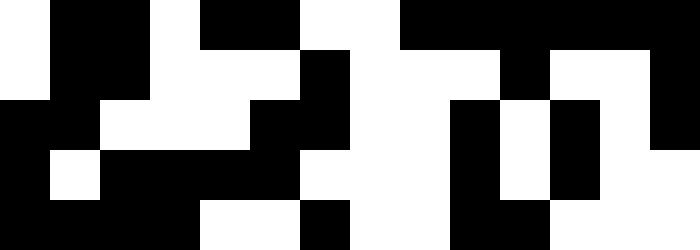[["white", "black", "black", "white", "black", "black", "white", "white", "black", "black", "black", "black", "black", "black"], ["white", "black", "black", "white", "white", "white", "black", "white", "white", "white", "black", "white", "white", "black"], ["black", "black", "white", "white", "white", "black", "black", "white", "white", "black", "white", "black", "white", "black"], ["black", "white", "black", "black", "black", "black", "white", "white", "white", "black", "white", "black", "white", "white"], ["black", "black", "black", "black", "white", "white", "black", "white", "white", "black", "black", "white", "white", "white"]]